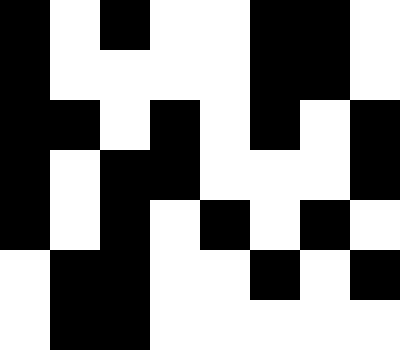[["black", "white", "black", "white", "white", "black", "black", "white"], ["black", "white", "white", "white", "white", "black", "black", "white"], ["black", "black", "white", "black", "white", "black", "white", "black"], ["black", "white", "black", "black", "white", "white", "white", "black"], ["black", "white", "black", "white", "black", "white", "black", "white"], ["white", "black", "black", "white", "white", "black", "white", "black"], ["white", "black", "black", "white", "white", "white", "white", "white"]]